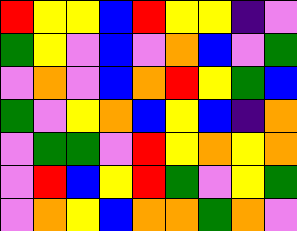[["red", "yellow", "yellow", "blue", "red", "yellow", "yellow", "indigo", "violet"], ["green", "yellow", "violet", "blue", "violet", "orange", "blue", "violet", "green"], ["violet", "orange", "violet", "blue", "orange", "red", "yellow", "green", "blue"], ["green", "violet", "yellow", "orange", "blue", "yellow", "blue", "indigo", "orange"], ["violet", "green", "green", "violet", "red", "yellow", "orange", "yellow", "orange"], ["violet", "red", "blue", "yellow", "red", "green", "violet", "yellow", "green"], ["violet", "orange", "yellow", "blue", "orange", "orange", "green", "orange", "violet"]]